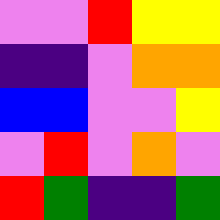[["violet", "violet", "red", "yellow", "yellow"], ["indigo", "indigo", "violet", "orange", "orange"], ["blue", "blue", "violet", "violet", "yellow"], ["violet", "red", "violet", "orange", "violet"], ["red", "green", "indigo", "indigo", "green"]]